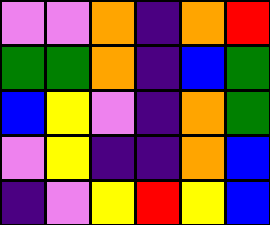[["violet", "violet", "orange", "indigo", "orange", "red"], ["green", "green", "orange", "indigo", "blue", "green"], ["blue", "yellow", "violet", "indigo", "orange", "green"], ["violet", "yellow", "indigo", "indigo", "orange", "blue"], ["indigo", "violet", "yellow", "red", "yellow", "blue"]]